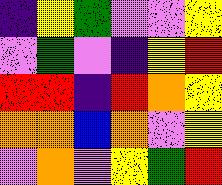[["indigo", "yellow", "green", "violet", "violet", "yellow"], ["violet", "green", "violet", "indigo", "yellow", "red"], ["red", "red", "indigo", "red", "orange", "yellow"], ["orange", "orange", "blue", "orange", "violet", "yellow"], ["violet", "orange", "violet", "yellow", "green", "red"]]